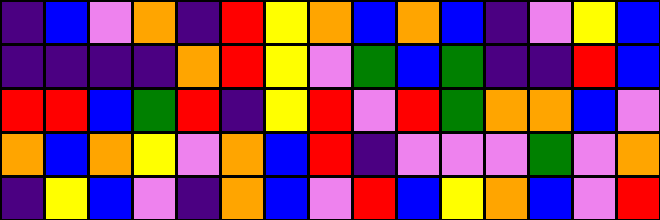[["indigo", "blue", "violet", "orange", "indigo", "red", "yellow", "orange", "blue", "orange", "blue", "indigo", "violet", "yellow", "blue"], ["indigo", "indigo", "indigo", "indigo", "orange", "red", "yellow", "violet", "green", "blue", "green", "indigo", "indigo", "red", "blue"], ["red", "red", "blue", "green", "red", "indigo", "yellow", "red", "violet", "red", "green", "orange", "orange", "blue", "violet"], ["orange", "blue", "orange", "yellow", "violet", "orange", "blue", "red", "indigo", "violet", "violet", "violet", "green", "violet", "orange"], ["indigo", "yellow", "blue", "violet", "indigo", "orange", "blue", "violet", "red", "blue", "yellow", "orange", "blue", "violet", "red"]]